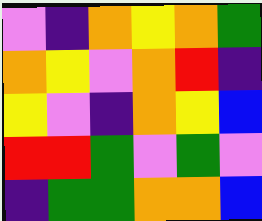[["violet", "indigo", "orange", "yellow", "orange", "green"], ["orange", "yellow", "violet", "orange", "red", "indigo"], ["yellow", "violet", "indigo", "orange", "yellow", "blue"], ["red", "red", "green", "violet", "green", "violet"], ["indigo", "green", "green", "orange", "orange", "blue"]]